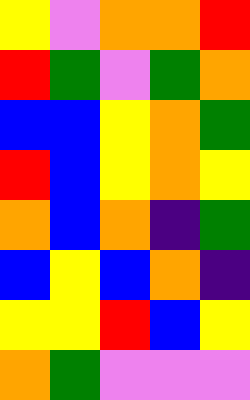[["yellow", "violet", "orange", "orange", "red"], ["red", "green", "violet", "green", "orange"], ["blue", "blue", "yellow", "orange", "green"], ["red", "blue", "yellow", "orange", "yellow"], ["orange", "blue", "orange", "indigo", "green"], ["blue", "yellow", "blue", "orange", "indigo"], ["yellow", "yellow", "red", "blue", "yellow"], ["orange", "green", "violet", "violet", "violet"]]